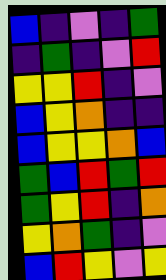[["blue", "indigo", "violet", "indigo", "green"], ["indigo", "green", "indigo", "violet", "red"], ["yellow", "yellow", "red", "indigo", "violet"], ["blue", "yellow", "orange", "indigo", "indigo"], ["blue", "yellow", "yellow", "orange", "blue"], ["green", "blue", "red", "green", "red"], ["green", "yellow", "red", "indigo", "orange"], ["yellow", "orange", "green", "indigo", "violet"], ["blue", "red", "yellow", "violet", "yellow"]]